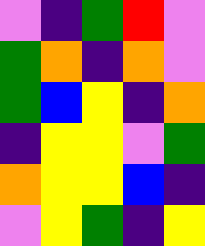[["violet", "indigo", "green", "red", "violet"], ["green", "orange", "indigo", "orange", "violet"], ["green", "blue", "yellow", "indigo", "orange"], ["indigo", "yellow", "yellow", "violet", "green"], ["orange", "yellow", "yellow", "blue", "indigo"], ["violet", "yellow", "green", "indigo", "yellow"]]